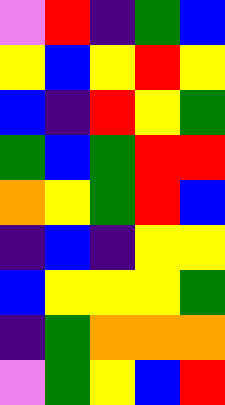[["violet", "red", "indigo", "green", "blue"], ["yellow", "blue", "yellow", "red", "yellow"], ["blue", "indigo", "red", "yellow", "green"], ["green", "blue", "green", "red", "red"], ["orange", "yellow", "green", "red", "blue"], ["indigo", "blue", "indigo", "yellow", "yellow"], ["blue", "yellow", "yellow", "yellow", "green"], ["indigo", "green", "orange", "orange", "orange"], ["violet", "green", "yellow", "blue", "red"]]